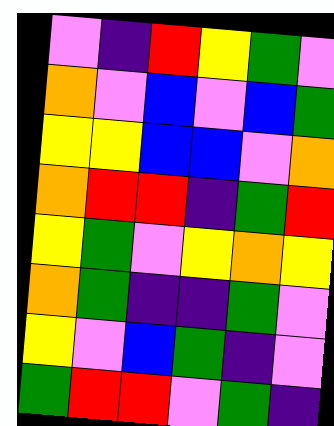[["violet", "indigo", "red", "yellow", "green", "violet"], ["orange", "violet", "blue", "violet", "blue", "green"], ["yellow", "yellow", "blue", "blue", "violet", "orange"], ["orange", "red", "red", "indigo", "green", "red"], ["yellow", "green", "violet", "yellow", "orange", "yellow"], ["orange", "green", "indigo", "indigo", "green", "violet"], ["yellow", "violet", "blue", "green", "indigo", "violet"], ["green", "red", "red", "violet", "green", "indigo"]]